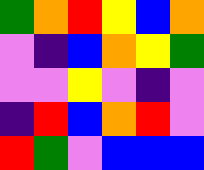[["green", "orange", "red", "yellow", "blue", "orange"], ["violet", "indigo", "blue", "orange", "yellow", "green"], ["violet", "violet", "yellow", "violet", "indigo", "violet"], ["indigo", "red", "blue", "orange", "red", "violet"], ["red", "green", "violet", "blue", "blue", "blue"]]